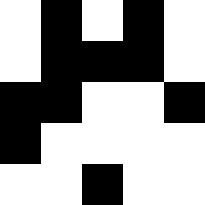[["white", "black", "white", "black", "white"], ["white", "black", "black", "black", "white"], ["black", "black", "white", "white", "black"], ["black", "white", "white", "white", "white"], ["white", "white", "black", "white", "white"]]